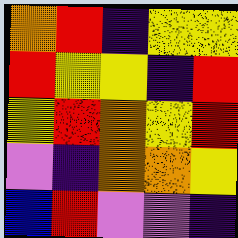[["orange", "red", "indigo", "yellow", "yellow"], ["red", "yellow", "yellow", "indigo", "red"], ["yellow", "red", "orange", "yellow", "red"], ["violet", "indigo", "orange", "orange", "yellow"], ["blue", "red", "violet", "violet", "indigo"]]